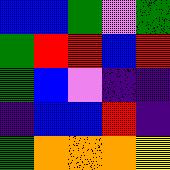[["blue", "blue", "green", "violet", "green"], ["green", "red", "red", "blue", "red"], ["green", "blue", "violet", "indigo", "indigo"], ["indigo", "blue", "blue", "red", "indigo"], ["green", "orange", "orange", "orange", "yellow"]]